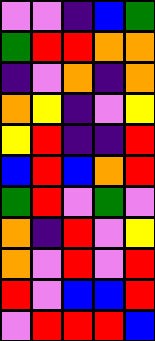[["violet", "violet", "indigo", "blue", "green"], ["green", "red", "red", "orange", "orange"], ["indigo", "violet", "orange", "indigo", "orange"], ["orange", "yellow", "indigo", "violet", "yellow"], ["yellow", "red", "indigo", "indigo", "red"], ["blue", "red", "blue", "orange", "red"], ["green", "red", "violet", "green", "violet"], ["orange", "indigo", "red", "violet", "yellow"], ["orange", "violet", "red", "violet", "red"], ["red", "violet", "blue", "blue", "red"], ["violet", "red", "red", "red", "blue"]]